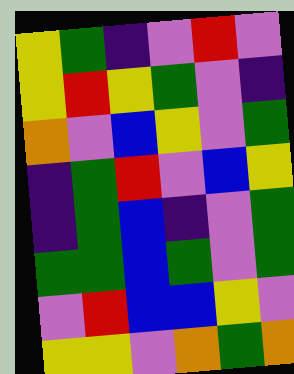[["yellow", "green", "indigo", "violet", "red", "violet"], ["yellow", "red", "yellow", "green", "violet", "indigo"], ["orange", "violet", "blue", "yellow", "violet", "green"], ["indigo", "green", "red", "violet", "blue", "yellow"], ["indigo", "green", "blue", "indigo", "violet", "green"], ["green", "green", "blue", "green", "violet", "green"], ["violet", "red", "blue", "blue", "yellow", "violet"], ["yellow", "yellow", "violet", "orange", "green", "orange"]]